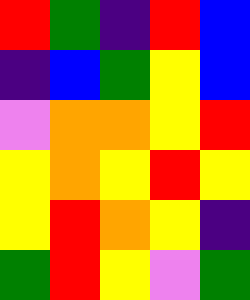[["red", "green", "indigo", "red", "blue"], ["indigo", "blue", "green", "yellow", "blue"], ["violet", "orange", "orange", "yellow", "red"], ["yellow", "orange", "yellow", "red", "yellow"], ["yellow", "red", "orange", "yellow", "indigo"], ["green", "red", "yellow", "violet", "green"]]